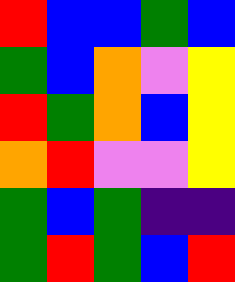[["red", "blue", "blue", "green", "blue"], ["green", "blue", "orange", "violet", "yellow"], ["red", "green", "orange", "blue", "yellow"], ["orange", "red", "violet", "violet", "yellow"], ["green", "blue", "green", "indigo", "indigo"], ["green", "red", "green", "blue", "red"]]